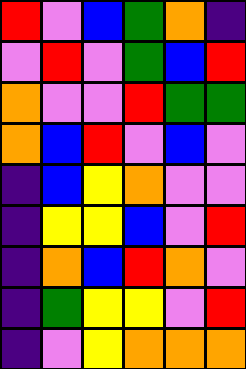[["red", "violet", "blue", "green", "orange", "indigo"], ["violet", "red", "violet", "green", "blue", "red"], ["orange", "violet", "violet", "red", "green", "green"], ["orange", "blue", "red", "violet", "blue", "violet"], ["indigo", "blue", "yellow", "orange", "violet", "violet"], ["indigo", "yellow", "yellow", "blue", "violet", "red"], ["indigo", "orange", "blue", "red", "orange", "violet"], ["indigo", "green", "yellow", "yellow", "violet", "red"], ["indigo", "violet", "yellow", "orange", "orange", "orange"]]